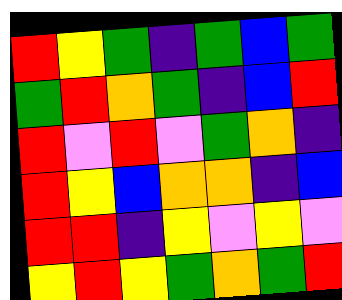[["red", "yellow", "green", "indigo", "green", "blue", "green"], ["green", "red", "orange", "green", "indigo", "blue", "red"], ["red", "violet", "red", "violet", "green", "orange", "indigo"], ["red", "yellow", "blue", "orange", "orange", "indigo", "blue"], ["red", "red", "indigo", "yellow", "violet", "yellow", "violet"], ["yellow", "red", "yellow", "green", "orange", "green", "red"]]